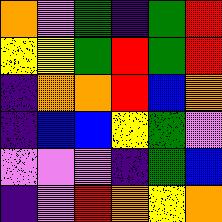[["orange", "violet", "green", "indigo", "green", "red"], ["yellow", "yellow", "green", "red", "green", "red"], ["indigo", "orange", "orange", "red", "blue", "orange"], ["indigo", "blue", "blue", "yellow", "green", "violet"], ["violet", "violet", "violet", "indigo", "green", "blue"], ["indigo", "violet", "red", "orange", "yellow", "orange"]]